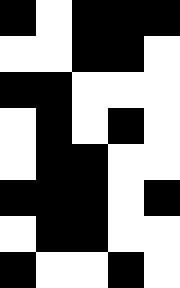[["black", "white", "black", "black", "black"], ["white", "white", "black", "black", "white"], ["black", "black", "white", "white", "white"], ["white", "black", "white", "black", "white"], ["white", "black", "black", "white", "white"], ["black", "black", "black", "white", "black"], ["white", "black", "black", "white", "white"], ["black", "white", "white", "black", "white"]]